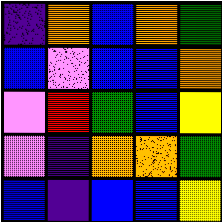[["indigo", "orange", "blue", "orange", "green"], ["blue", "violet", "blue", "blue", "orange"], ["violet", "red", "green", "blue", "yellow"], ["violet", "indigo", "orange", "orange", "green"], ["blue", "indigo", "blue", "blue", "yellow"]]